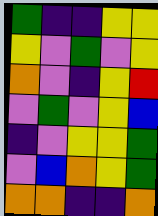[["green", "indigo", "indigo", "yellow", "yellow"], ["yellow", "violet", "green", "violet", "yellow"], ["orange", "violet", "indigo", "yellow", "red"], ["violet", "green", "violet", "yellow", "blue"], ["indigo", "violet", "yellow", "yellow", "green"], ["violet", "blue", "orange", "yellow", "green"], ["orange", "orange", "indigo", "indigo", "orange"]]